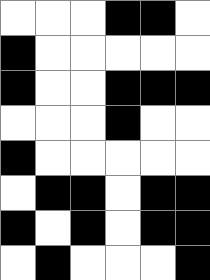[["white", "white", "white", "black", "black", "white"], ["black", "white", "white", "white", "white", "white"], ["black", "white", "white", "black", "black", "black"], ["white", "white", "white", "black", "white", "white"], ["black", "white", "white", "white", "white", "white"], ["white", "black", "black", "white", "black", "black"], ["black", "white", "black", "white", "black", "black"], ["white", "black", "white", "white", "white", "black"]]